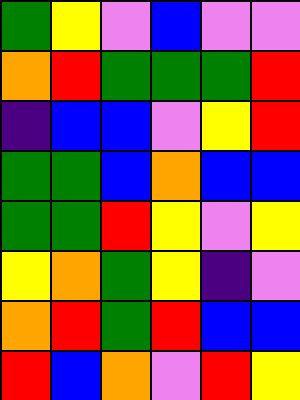[["green", "yellow", "violet", "blue", "violet", "violet"], ["orange", "red", "green", "green", "green", "red"], ["indigo", "blue", "blue", "violet", "yellow", "red"], ["green", "green", "blue", "orange", "blue", "blue"], ["green", "green", "red", "yellow", "violet", "yellow"], ["yellow", "orange", "green", "yellow", "indigo", "violet"], ["orange", "red", "green", "red", "blue", "blue"], ["red", "blue", "orange", "violet", "red", "yellow"]]